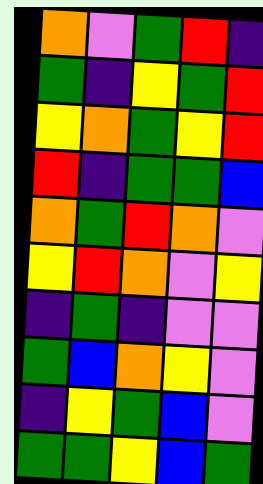[["orange", "violet", "green", "red", "indigo"], ["green", "indigo", "yellow", "green", "red"], ["yellow", "orange", "green", "yellow", "red"], ["red", "indigo", "green", "green", "blue"], ["orange", "green", "red", "orange", "violet"], ["yellow", "red", "orange", "violet", "yellow"], ["indigo", "green", "indigo", "violet", "violet"], ["green", "blue", "orange", "yellow", "violet"], ["indigo", "yellow", "green", "blue", "violet"], ["green", "green", "yellow", "blue", "green"]]